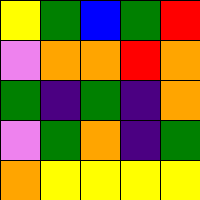[["yellow", "green", "blue", "green", "red"], ["violet", "orange", "orange", "red", "orange"], ["green", "indigo", "green", "indigo", "orange"], ["violet", "green", "orange", "indigo", "green"], ["orange", "yellow", "yellow", "yellow", "yellow"]]